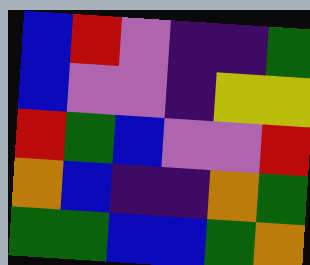[["blue", "red", "violet", "indigo", "indigo", "green"], ["blue", "violet", "violet", "indigo", "yellow", "yellow"], ["red", "green", "blue", "violet", "violet", "red"], ["orange", "blue", "indigo", "indigo", "orange", "green"], ["green", "green", "blue", "blue", "green", "orange"]]